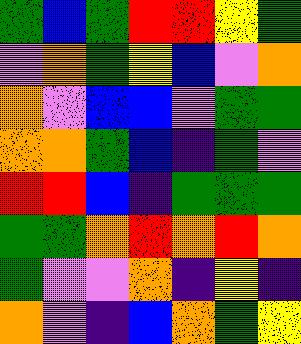[["green", "blue", "green", "red", "red", "yellow", "green"], ["violet", "orange", "green", "yellow", "blue", "violet", "orange"], ["orange", "violet", "blue", "blue", "violet", "green", "green"], ["orange", "orange", "green", "blue", "indigo", "green", "violet"], ["red", "red", "blue", "indigo", "green", "green", "green"], ["green", "green", "orange", "red", "orange", "red", "orange"], ["green", "violet", "violet", "orange", "indigo", "yellow", "indigo"], ["orange", "violet", "indigo", "blue", "orange", "green", "yellow"]]